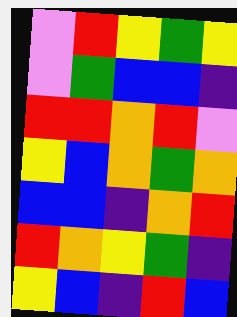[["violet", "red", "yellow", "green", "yellow"], ["violet", "green", "blue", "blue", "indigo"], ["red", "red", "orange", "red", "violet"], ["yellow", "blue", "orange", "green", "orange"], ["blue", "blue", "indigo", "orange", "red"], ["red", "orange", "yellow", "green", "indigo"], ["yellow", "blue", "indigo", "red", "blue"]]